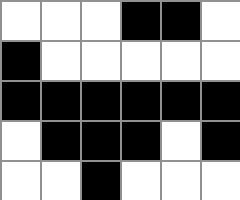[["white", "white", "white", "black", "black", "white"], ["black", "white", "white", "white", "white", "white"], ["black", "black", "black", "black", "black", "black"], ["white", "black", "black", "black", "white", "black"], ["white", "white", "black", "white", "white", "white"]]